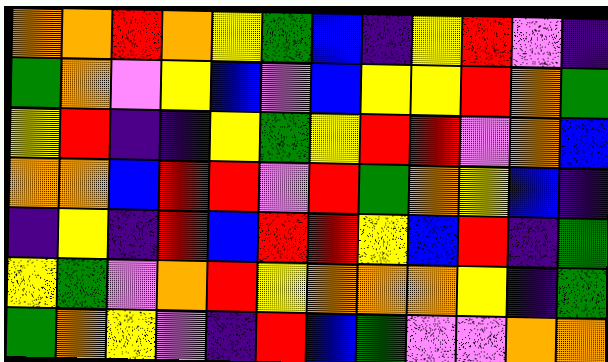[["orange", "orange", "red", "orange", "yellow", "green", "blue", "indigo", "yellow", "red", "violet", "indigo"], ["green", "orange", "violet", "yellow", "blue", "violet", "blue", "yellow", "yellow", "red", "orange", "green"], ["yellow", "red", "indigo", "indigo", "yellow", "green", "yellow", "red", "red", "violet", "orange", "blue"], ["orange", "orange", "blue", "red", "red", "violet", "red", "green", "orange", "yellow", "blue", "indigo"], ["indigo", "yellow", "indigo", "red", "blue", "red", "red", "yellow", "blue", "red", "indigo", "green"], ["yellow", "green", "violet", "orange", "red", "yellow", "orange", "orange", "orange", "yellow", "indigo", "green"], ["green", "orange", "yellow", "violet", "indigo", "red", "blue", "green", "violet", "violet", "orange", "orange"]]